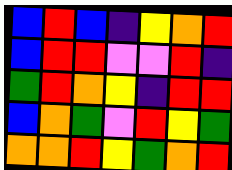[["blue", "red", "blue", "indigo", "yellow", "orange", "red"], ["blue", "red", "red", "violet", "violet", "red", "indigo"], ["green", "red", "orange", "yellow", "indigo", "red", "red"], ["blue", "orange", "green", "violet", "red", "yellow", "green"], ["orange", "orange", "red", "yellow", "green", "orange", "red"]]